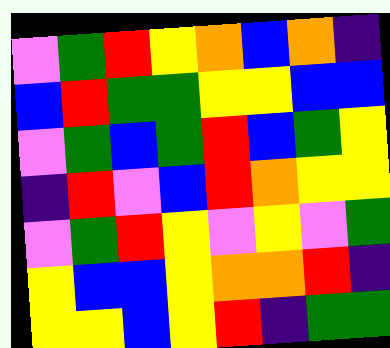[["violet", "green", "red", "yellow", "orange", "blue", "orange", "indigo"], ["blue", "red", "green", "green", "yellow", "yellow", "blue", "blue"], ["violet", "green", "blue", "green", "red", "blue", "green", "yellow"], ["indigo", "red", "violet", "blue", "red", "orange", "yellow", "yellow"], ["violet", "green", "red", "yellow", "violet", "yellow", "violet", "green"], ["yellow", "blue", "blue", "yellow", "orange", "orange", "red", "indigo"], ["yellow", "yellow", "blue", "yellow", "red", "indigo", "green", "green"]]